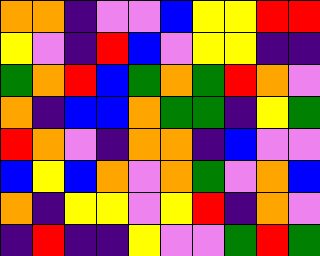[["orange", "orange", "indigo", "violet", "violet", "blue", "yellow", "yellow", "red", "red"], ["yellow", "violet", "indigo", "red", "blue", "violet", "yellow", "yellow", "indigo", "indigo"], ["green", "orange", "red", "blue", "green", "orange", "green", "red", "orange", "violet"], ["orange", "indigo", "blue", "blue", "orange", "green", "green", "indigo", "yellow", "green"], ["red", "orange", "violet", "indigo", "orange", "orange", "indigo", "blue", "violet", "violet"], ["blue", "yellow", "blue", "orange", "violet", "orange", "green", "violet", "orange", "blue"], ["orange", "indigo", "yellow", "yellow", "violet", "yellow", "red", "indigo", "orange", "violet"], ["indigo", "red", "indigo", "indigo", "yellow", "violet", "violet", "green", "red", "green"]]